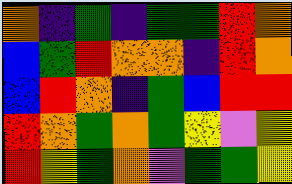[["orange", "indigo", "green", "indigo", "green", "green", "red", "orange"], ["blue", "green", "red", "orange", "orange", "indigo", "red", "orange"], ["blue", "red", "orange", "indigo", "green", "blue", "red", "red"], ["red", "orange", "green", "orange", "green", "yellow", "violet", "yellow"], ["red", "yellow", "green", "orange", "violet", "green", "green", "yellow"]]